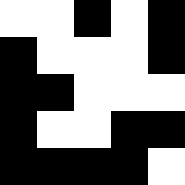[["white", "white", "black", "white", "black"], ["black", "white", "white", "white", "black"], ["black", "black", "white", "white", "white"], ["black", "white", "white", "black", "black"], ["black", "black", "black", "black", "white"]]